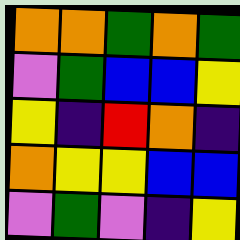[["orange", "orange", "green", "orange", "green"], ["violet", "green", "blue", "blue", "yellow"], ["yellow", "indigo", "red", "orange", "indigo"], ["orange", "yellow", "yellow", "blue", "blue"], ["violet", "green", "violet", "indigo", "yellow"]]